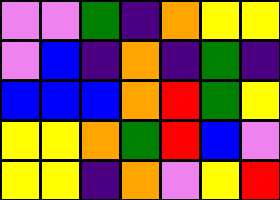[["violet", "violet", "green", "indigo", "orange", "yellow", "yellow"], ["violet", "blue", "indigo", "orange", "indigo", "green", "indigo"], ["blue", "blue", "blue", "orange", "red", "green", "yellow"], ["yellow", "yellow", "orange", "green", "red", "blue", "violet"], ["yellow", "yellow", "indigo", "orange", "violet", "yellow", "red"]]